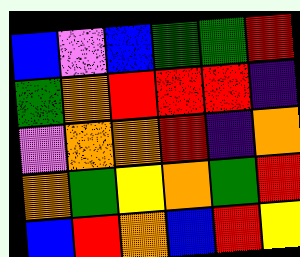[["blue", "violet", "blue", "green", "green", "red"], ["green", "orange", "red", "red", "red", "indigo"], ["violet", "orange", "orange", "red", "indigo", "orange"], ["orange", "green", "yellow", "orange", "green", "red"], ["blue", "red", "orange", "blue", "red", "yellow"]]